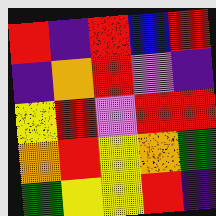[["red", "indigo", "red", "blue", "red"], ["indigo", "orange", "red", "violet", "indigo"], ["yellow", "red", "violet", "red", "red"], ["orange", "red", "yellow", "orange", "green"], ["green", "yellow", "yellow", "red", "indigo"]]